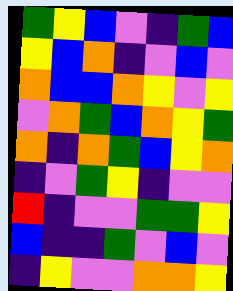[["green", "yellow", "blue", "violet", "indigo", "green", "blue"], ["yellow", "blue", "orange", "indigo", "violet", "blue", "violet"], ["orange", "blue", "blue", "orange", "yellow", "violet", "yellow"], ["violet", "orange", "green", "blue", "orange", "yellow", "green"], ["orange", "indigo", "orange", "green", "blue", "yellow", "orange"], ["indigo", "violet", "green", "yellow", "indigo", "violet", "violet"], ["red", "indigo", "violet", "violet", "green", "green", "yellow"], ["blue", "indigo", "indigo", "green", "violet", "blue", "violet"], ["indigo", "yellow", "violet", "violet", "orange", "orange", "yellow"]]